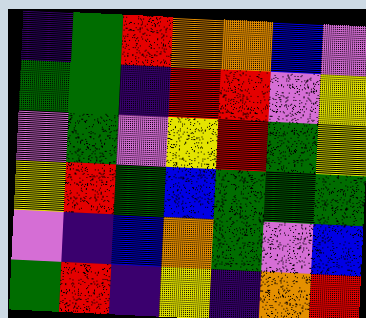[["indigo", "green", "red", "orange", "orange", "blue", "violet"], ["green", "green", "indigo", "red", "red", "violet", "yellow"], ["violet", "green", "violet", "yellow", "red", "green", "yellow"], ["yellow", "red", "green", "blue", "green", "green", "green"], ["violet", "indigo", "blue", "orange", "green", "violet", "blue"], ["green", "red", "indigo", "yellow", "indigo", "orange", "red"]]